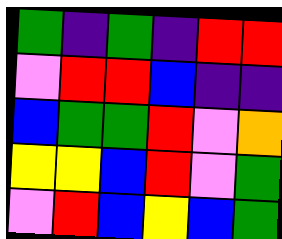[["green", "indigo", "green", "indigo", "red", "red"], ["violet", "red", "red", "blue", "indigo", "indigo"], ["blue", "green", "green", "red", "violet", "orange"], ["yellow", "yellow", "blue", "red", "violet", "green"], ["violet", "red", "blue", "yellow", "blue", "green"]]